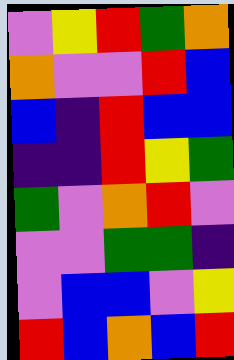[["violet", "yellow", "red", "green", "orange"], ["orange", "violet", "violet", "red", "blue"], ["blue", "indigo", "red", "blue", "blue"], ["indigo", "indigo", "red", "yellow", "green"], ["green", "violet", "orange", "red", "violet"], ["violet", "violet", "green", "green", "indigo"], ["violet", "blue", "blue", "violet", "yellow"], ["red", "blue", "orange", "blue", "red"]]